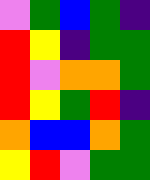[["violet", "green", "blue", "green", "indigo"], ["red", "yellow", "indigo", "green", "green"], ["red", "violet", "orange", "orange", "green"], ["red", "yellow", "green", "red", "indigo"], ["orange", "blue", "blue", "orange", "green"], ["yellow", "red", "violet", "green", "green"]]